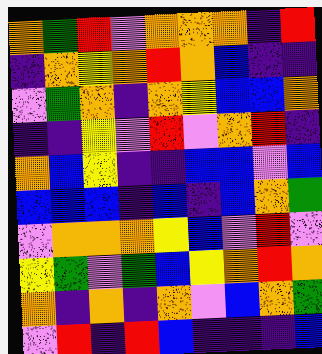[["orange", "green", "red", "violet", "orange", "orange", "orange", "indigo", "red"], ["indigo", "orange", "yellow", "orange", "red", "orange", "blue", "indigo", "indigo"], ["violet", "green", "orange", "indigo", "orange", "yellow", "blue", "blue", "orange"], ["indigo", "indigo", "yellow", "violet", "red", "violet", "orange", "red", "indigo"], ["orange", "blue", "yellow", "indigo", "indigo", "blue", "blue", "violet", "blue"], ["blue", "blue", "blue", "indigo", "blue", "indigo", "blue", "orange", "green"], ["violet", "orange", "orange", "orange", "yellow", "blue", "violet", "red", "violet"], ["yellow", "green", "violet", "green", "blue", "yellow", "orange", "red", "orange"], ["orange", "indigo", "orange", "indigo", "orange", "violet", "blue", "orange", "green"], ["violet", "red", "indigo", "red", "blue", "indigo", "indigo", "indigo", "blue"]]